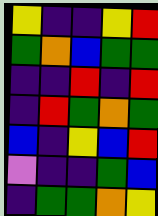[["yellow", "indigo", "indigo", "yellow", "red"], ["green", "orange", "blue", "green", "green"], ["indigo", "indigo", "red", "indigo", "red"], ["indigo", "red", "green", "orange", "green"], ["blue", "indigo", "yellow", "blue", "red"], ["violet", "indigo", "indigo", "green", "blue"], ["indigo", "green", "green", "orange", "yellow"]]